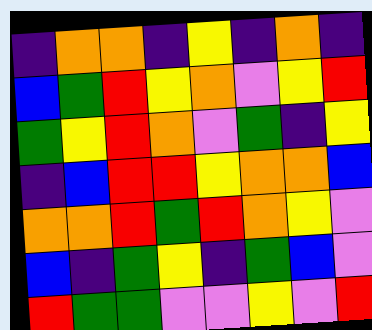[["indigo", "orange", "orange", "indigo", "yellow", "indigo", "orange", "indigo"], ["blue", "green", "red", "yellow", "orange", "violet", "yellow", "red"], ["green", "yellow", "red", "orange", "violet", "green", "indigo", "yellow"], ["indigo", "blue", "red", "red", "yellow", "orange", "orange", "blue"], ["orange", "orange", "red", "green", "red", "orange", "yellow", "violet"], ["blue", "indigo", "green", "yellow", "indigo", "green", "blue", "violet"], ["red", "green", "green", "violet", "violet", "yellow", "violet", "red"]]